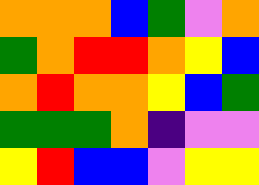[["orange", "orange", "orange", "blue", "green", "violet", "orange"], ["green", "orange", "red", "red", "orange", "yellow", "blue"], ["orange", "red", "orange", "orange", "yellow", "blue", "green"], ["green", "green", "green", "orange", "indigo", "violet", "violet"], ["yellow", "red", "blue", "blue", "violet", "yellow", "yellow"]]